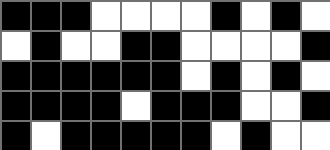[["black", "black", "black", "white", "white", "white", "white", "black", "white", "black", "white"], ["white", "black", "white", "white", "black", "black", "white", "white", "white", "white", "black"], ["black", "black", "black", "black", "black", "black", "white", "black", "white", "black", "white"], ["black", "black", "black", "black", "white", "black", "black", "black", "white", "white", "black"], ["black", "white", "black", "black", "black", "black", "black", "white", "black", "white", "white"]]